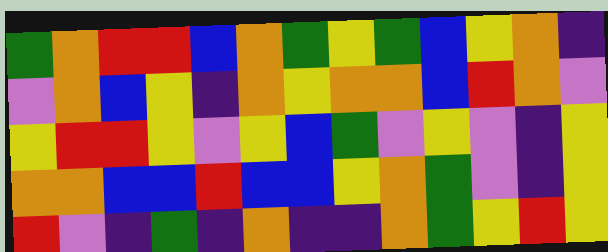[["green", "orange", "red", "red", "blue", "orange", "green", "yellow", "green", "blue", "yellow", "orange", "indigo"], ["violet", "orange", "blue", "yellow", "indigo", "orange", "yellow", "orange", "orange", "blue", "red", "orange", "violet"], ["yellow", "red", "red", "yellow", "violet", "yellow", "blue", "green", "violet", "yellow", "violet", "indigo", "yellow"], ["orange", "orange", "blue", "blue", "red", "blue", "blue", "yellow", "orange", "green", "violet", "indigo", "yellow"], ["red", "violet", "indigo", "green", "indigo", "orange", "indigo", "indigo", "orange", "green", "yellow", "red", "yellow"]]